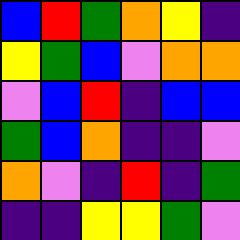[["blue", "red", "green", "orange", "yellow", "indigo"], ["yellow", "green", "blue", "violet", "orange", "orange"], ["violet", "blue", "red", "indigo", "blue", "blue"], ["green", "blue", "orange", "indigo", "indigo", "violet"], ["orange", "violet", "indigo", "red", "indigo", "green"], ["indigo", "indigo", "yellow", "yellow", "green", "violet"]]